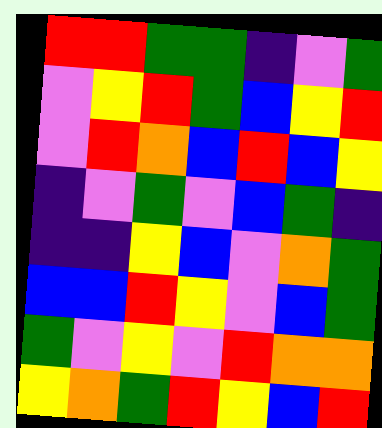[["red", "red", "green", "green", "indigo", "violet", "green"], ["violet", "yellow", "red", "green", "blue", "yellow", "red"], ["violet", "red", "orange", "blue", "red", "blue", "yellow"], ["indigo", "violet", "green", "violet", "blue", "green", "indigo"], ["indigo", "indigo", "yellow", "blue", "violet", "orange", "green"], ["blue", "blue", "red", "yellow", "violet", "blue", "green"], ["green", "violet", "yellow", "violet", "red", "orange", "orange"], ["yellow", "orange", "green", "red", "yellow", "blue", "red"]]